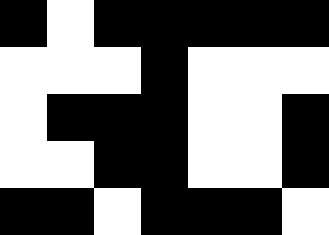[["black", "white", "black", "black", "black", "black", "black"], ["white", "white", "white", "black", "white", "white", "white"], ["white", "black", "black", "black", "white", "white", "black"], ["white", "white", "black", "black", "white", "white", "black"], ["black", "black", "white", "black", "black", "black", "white"]]